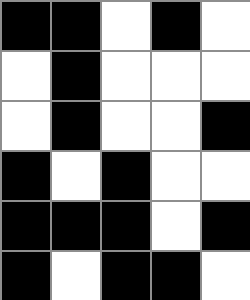[["black", "black", "white", "black", "white"], ["white", "black", "white", "white", "white"], ["white", "black", "white", "white", "black"], ["black", "white", "black", "white", "white"], ["black", "black", "black", "white", "black"], ["black", "white", "black", "black", "white"]]